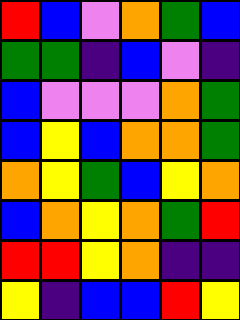[["red", "blue", "violet", "orange", "green", "blue"], ["green", "green", "indigo", "blue", "violet", "indigo"], ["blue", "violet", "violet", "violet", "orange", "green"], ["blue", "yellow", "blue", "orange", "orange", "green"], ["orange", "yellow", "green", "blue", "yellow", "orange"], ["blue", "orange", "yellow", "orange", "green", "red"], ["red", "red", "yellow", "orange", "indigo", "indigo"], ["yellow", "indigo", "blue", "blue", "red", "yellow"]]